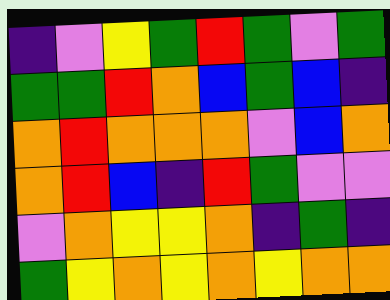[["indigo", "violet", "yellow", "green", "red", "green", "violet", "green"], ["green", "green", "red", "orange", "blue", "green", "blue", "indigo"], ["orange", "red", "orange", "orange", "orange", "violet", "blue", "orange"], ["orange", "red", "blue", "indigo", "red", "green", "violet", "violet"], ["violet", "orange", "yellow", "yellow", "orange", "indigo", "green", "indigo"], ["green", "yellow", "orange", "yellow", "orange", "yellow", "orange", "orange"]]